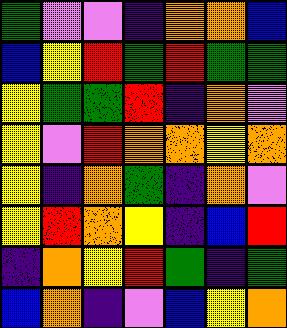[["green", "violet", "violet", "indigo", "orange", "orange", "blue"], ["blue", "yellow", "red", "green", "red", "green", "green"], ["yellow", "green", "green", "red", "indigo", "orange", "violet"], ["yellow", "violet", "red", "orange", "orange", "yellow", "orange"], ["yellow", "indigo", "orange", "green", "indigo", "orange", "violet"], ["yellow", "red", "orange", "yellow", "indigo", "blue", "red"], ["indigo", "orange", "yellow", "red", "green", "indigo", "green"], ["blue", "orange", "indigo", "violet", "blue", "yellow", "orange"]]